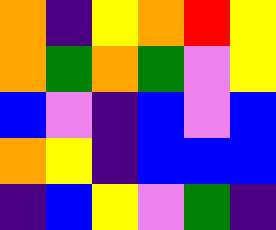[["orange", "indigo", "yellow", "orange", "red", "yellow"], ["orange", "green", "orange", "green", "violet", "yellow"], ["blue", "violet", "indigo", "blue", "violet", "blue"], ["orange", "yellow", "indigo", "blue", "blue", "blue"], ["indigo", "blue", "yellow", "violet", "green", "indigo"]]